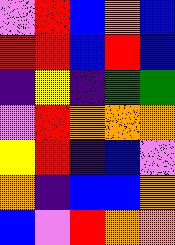[["violet", "red", "blue", "orange", "blue"], ["red", "red", "blue", "red", "blue"], ["indigo", "yellow", "indigo", "green", "green"], ["violet", "red", "orange", "orange", "orange"], ["yellow", "red", "indigo", "blue", "violet"], ["orange", "indigo", "blue", "blue", "orange"], ["blue", "violet", "red", "orange", "orange"]]